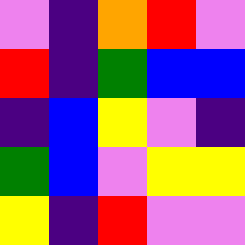[["violet", "indigo", "orange", "red", "violet"], ["red", "indigo", "green", "blue", "blue"], ["indigo", "blue", "yellow", "violet", "indigo"], ["green", "blue", "violet", "yellow", "yellow"], ["yellow", "indigo", "red", "violet", "violet"]]